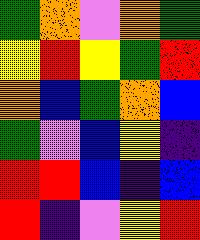[["green", "orange", "violet", "orange", "green"], ["yellow", "red", "yellow", "green", "red"], ["orange", "blue", "green", "orange", "blue"], ["green", "violet", "blue", "yellow", "indigo"], ["red", "red", "blue", "indigo", "blue"], ["red", "indigo", "violet", "yellow", "red"]]